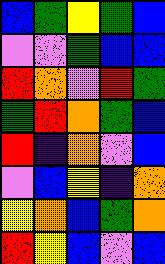[["blue", "green", "yellow", "green", "blue"], ["violet", "violet", "green", "blue", "blue"], ["red", "orange", "violet", "red", "green"], ["green", "red", "orange", "green", "blue"], ["red", "indigo", "orange", "violet", "blue"], ["violet", "blue", "yellow", "indigo", "orange"], ["yellow", "orange", "blue", "green", "orange"], ["red", "yellow", "blue", "violet", "blue"]]